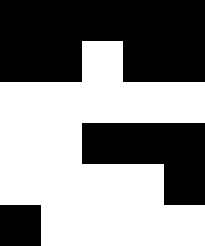[["black", "black", "black", "black", "black"], ["black", "black", "white", "black", "black"], ["white", "white", "white", "white", "white"], ["white", "white", "black", "black", "black"], ["white", "white", "white", "white", "black"], ["black", "white", "white", "white", "white"]]